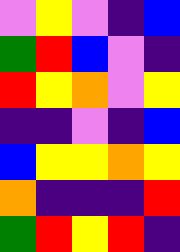[["violet", "yellow", "violet", "indigo", "blue"], ["green", "red", "blue", "violet", "indigo"], ["red", "yellow", "orange", "violet", "yellow"], ["indigo", "indigo", "violet", "indigo", "blue"], ["blue", "yellow", "yellow", "orange", "yellow"], ["orange", "indigo", "indigo", "indigo", "red"], ["green", "red", "yellow", "red", "indigo"]]